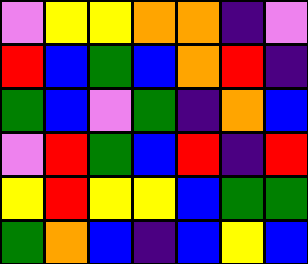[["violet", "yellow", "yellow", "orange", "orange", "indigo", "violet"], ["red", "blue", "green", "blue", "orange", "red", "indigo"], ["green", "blue", "violet", "green", "indigo", "orange", "blue"], ["violet", "red", "green", "blue", "red", "indigo", "red"], ["yellow", "red", "yellow", "yellow", "blue", "green", "green"], ["green", "orange", "blue", "indigo", "blue", "yellow", "blue"]]